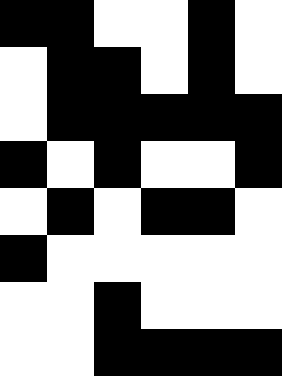[["black", "black", "white", "white", "black", "white"], ["white", "black", "black", "white", "black", "white"], ["white", "black", "black", "black", "black", "black"], ["black", "white", "black", "white", "white", "black"], ["white", "black", "white", "black", "black", "white"], ["black", "white", "white", "white", "white", "white"], ["white", "white", "black", "white", "white", "white"], ["white", "white", "black", "black", "black", "black"]]